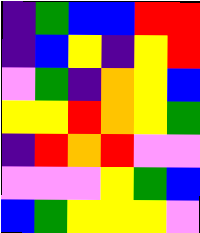[["indigo", "green", "blue", "blue", "red", "red"], ["indigo", "blue", "yellow", "indigo", "yellow", "red"], ["violet", "green", "indigo", "orange", "yellow", "blue"], ["yellow", "yellow", "red", "orange", "yellow", "green"], ["indigo", "red", "orange", "red", "violet", "violet"], ["violet", "violet", "violet", "yellow", "green", "blue"], ["blue", "green", "yellow", "yellow", "yellow", "violet"]]